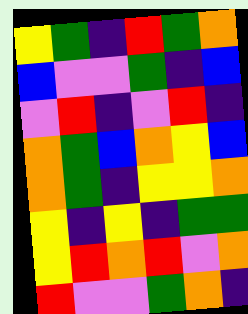[["yellow", "green", "indigo", "red", "green", "orange"], ["blue", "violet", "violet", "green", "indigo", "blue"], ["violet", "red", "indigo", "violet", "red", "indigo"], ["orange", "green", "blue", "orange", "yellow", "blue"], ["orange", "green", "indigo", "yellow", "yellow", "orange"], ["yellow", "indigo", "yellow", "indigo", "green", "green"], ["yellow", "red", "orange", "red", "violet", "orange"], ["red", "violet", "violet", "green", "orange", "indigo"]]